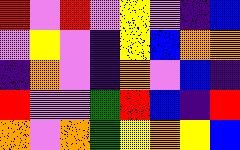[["red", "violet", "red", "violet", "yellow", "violet", "indigo", "blue"], ["violet", "yellow", "violet", "indigo", "yellow", "blue", "orange", "orange"], ["indigo", "orange", "violet", "indigo", "orange", "violet", "blue", "indigo"], ["red", "violet", "violet", "green", "red", "blue", "indigo", "red"], ["orange", "violet", "orange", "green", "yellow", "orange", "yellow", "blue"]]